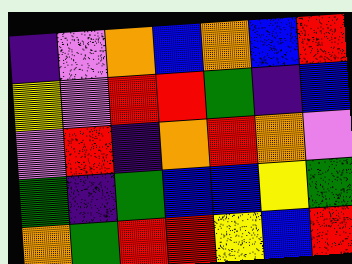[["indigo", "violet", "orange", "blue", "orange", "blue", "red"], ["yellow", "violet", "red", "red", "green", "indigo", "blue"], ["violet", "red", "indigo", "orange", "red", "orange", "violet"], ["green", "indigo", "green", "blue", "blue", "yellow", "green"], ["orange", "green", "red", "red", "yellow", "blue", "red"]]